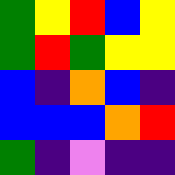[["green", "yellow", "red", "blue", "yellow"], ["green", "red", "green", "yellow", "yellow"], ["blue", "indigo", "orange", "blue", "indigo"], ["blue", "blue", "blue", "orange", "red"], ["green", "indigo", "violet", "indigo", "indigo"]]